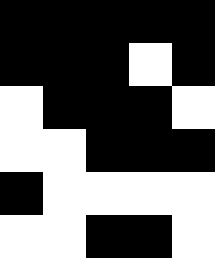[["black", "black", "black", "black", "black"], ["black", "black", "black", "white", "black"], ["white", "black", "black", "black", "white"], ["white", "white", "black", "black", "black"], ["black", "white", "white", "white", "white"], ["white", "white", "black", "black", "white"]]